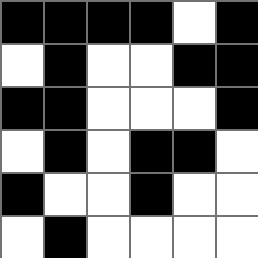[["black", "black", "black", "black", "white", "black"], ["white", "black", "white", "white", "black", "black"], ["black", "black", "white", "white", "white", "black"], ["white", "black", "white", "black", "black", "white"], ["black", "white", "white", "black", "white", "white"], ["white", "black", "white", "white", "white", "white"]]